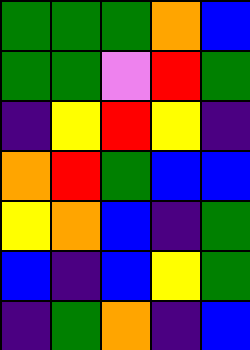[["green", "green", "green", "orange", "blue"], ["green", "green", "violet", "red", "green"], ["indigo", "yellow", "red", "yellow", "indigo"], ["orange", "red", "green", "blue", "blue"], ["yellow", "orange", "blue", "indigo", "green"], ["blue", "indigo", "blue", "yellow", "green"], ["indigo", "green", "orange", "indigo", "blue"]]